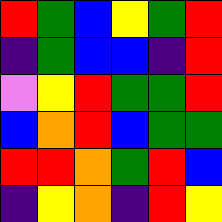[["red", "green", "blue", "yellow", "green", "red"], ["indigo", "green", "blue", "blue", "indigo", "red"], ["violet", "yellow", "red", "green", "green", "red"], ["blue", "orange", "red", "blue", "green", "green"], ["red", "red", "orange", "green", "red", "blue"], ["indigo", "yellow", "orange", "indigo", "red", "yellow"]]